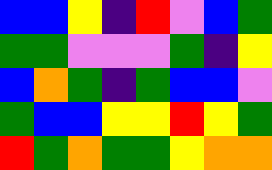[["blue", "blue", "yellow", "indigo", "red", "violet", "blue", "green"], ["green", "green", "violet", "violet", "violet", "green", "indigo", "yellow"], ["blue", "orange", "green", "indigo", "green", "blue", "blue", "violet"], ["green", "blue", "blue", "yellow", "yellow", "red", "yellow", "green"], ["red", "green", "orange", "green", "green", "yellow", "orange", "orange"]]